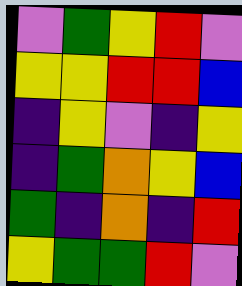[["violet", "green", "yellow", "red", "violet"], ["yellow", "yellow", "red", "red", "blue"], ["indigo", "yellow", "violet", "indigo", "yellow"], ["indigo", "green", "orange", "yellow", "blue"], ["green", "indigo", "orange", "indigo", "red"], ["yellow", "green", "green", "red", "violet"]]